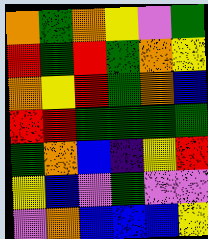[["orange", "green", "orange", "yellow", "violet", "green"], ["red", "green", "red", "green", "orange", "yellow"], ["orange", "yellow", "red", "green", "orange", "blue"], ["red", "red", "green", "green", "green", "green"], ["green", "orange", "blue", "indigo", "yellow", "red"], ["yellow", "blue", "violet", "green", "violet", "violet"], ["violet", "orange", "blue", "blue", "blue", "yellow"]]